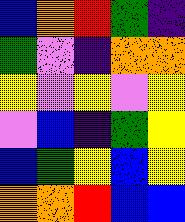[["blue", "orange", "red", "green", "indigo"], ["green", "violet", "indigo", "orange", "orange"], ["yellow", "violet", "yellow", "violet", "yellow"], ["violet", "blue", "indigo", "green", "yellow"], ["blue", "green", "yellow", "blue", "yellow"], ["orange", "orange", "red", "blue", "blue"]]